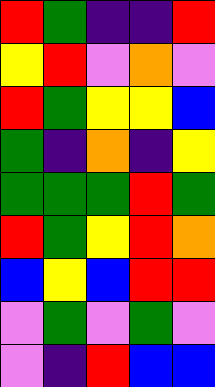[["red", "green", "indigo", "indigo", "red"], ["yellow", "red", "violet", "orange", "violet"], ["red", "green", "yellow", "yellow", "blue"], ["green", "indigo", "orange", "indigo", "yellow"], ["green", "green", "green", "red", "green"], ["red", "green", "yellow", "red", "orange"], ["blue", "yellow", "blue", "red", "red"], ["violet", "green", "violet", "green", "violet"], ["violet", "indigo", "red", "blue", "blue"]]